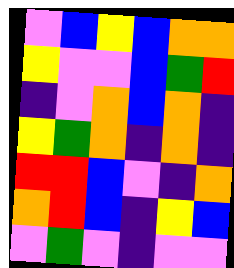[["violet", "blue", "yellow", "blue", "orange", "orange"], ["yellow", "violet", "violet", "blue", "green", "red"], ["indigo", "violet", "orange", "blue", "orange", "indigo"], ["yellow", "green", "orange", "indigo", "orange", "indigo"], ["red", "red", "blue", "violet", "indigo", "orange"], ["orange", "red", "blue", "indigo", "yellow", "blue"], ["violet", "green", "violet", "indigo", "violet", "violet"]]